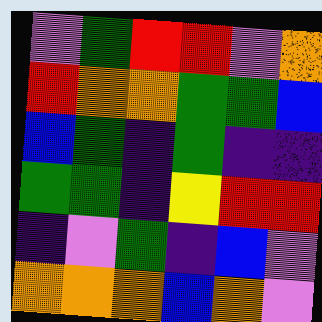[["violet", "green", "red", "red", "violet", "orange"], ["red", "orange", "orange", "green", "green", "blue"], ["blue", "green", "indigo", "green", "indigo", "indigo"], ["green", "green", "indigo", "yellow", "red", "red"], ["indigo", "violet", "green", "indigo", "blue", "violet"], ["orange", "orange", "orange", "blue", "orange", "violet"]]